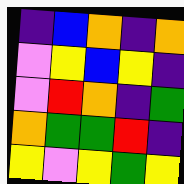[["indigo", "blue", "orange", "indigo", "orange"], ["violet", "yellow", "blue", "yellow", "indigo"], ["violet", "red", "orange", "indigo", "green"], ["orange", "green", "green", "red", "indigo"], ["yellow", "violet", "yellow", "green", "yellow"]]